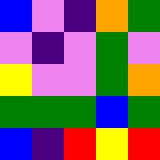[["blue", "violet", "indigo", "orange", "green"], ["violet", "indigo", "violet", "green", "violet"], ["yellow", "violet", "violet", "green", "orange"], ["green", "green", "green", "blue", "green"], ["blue", "indigo", "red", "yellow", "red"]]